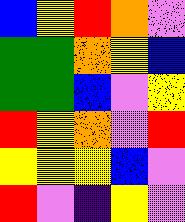[["blue", "yellow", "red", "orange", "violet"], ["green", "green", "orange", "yellow", "blue"], ["green", "green", "blue", "violet", "yellow"], ["red", "yellow", "orange", "violet", "red"], ["yellow", "yellow", "yellow", "blue", "violet"], ["red", "violet", "indigo", "yellow", "violet"]]